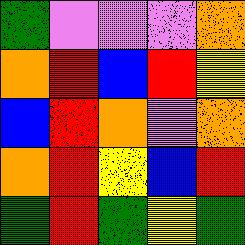[["green", "violet", "violet", "violet", "orange"], ["orange", "red", "blue", "red", "yellow"], ["blue", "red", "orange", "violet", "orange"], ["orange", "red", "yellow", "blue", "red"], ["green", "red", "green", "yellow", "green"]]